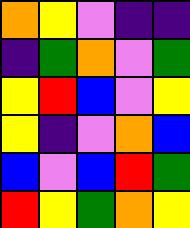[["orange", "yellow", "violet", "indigo", "indigo"], ["indigo", "green", "orange", "violet", "green"], ["yellow", "red", "blue", "violet", "yellow"], ["yellow", "indigo", "violet", "orange", "blue"], ["blue", "violet", "blue", "red", "green"], ["red", "yellow", "green", "orange", "yellow"]]